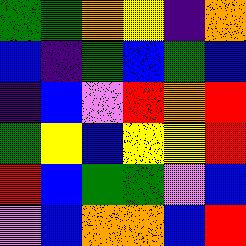[["green", "green", "orange", "yellow", "indigo", "orange"], ["blue", "indigo", "green", "blue", "green", "blue"], ["indigo", "blue", "violet", "red", "orange", "red"], ["green", "yellow", "blue", "yellow", "yellow", "red"], ["red", "blue", "green", "green", "violet", "blue"], ["violet", "blue", "orange", "orange", "blue", "red"]]